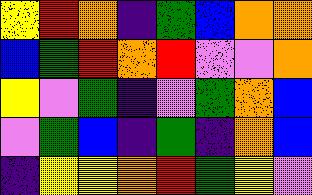[["yellow", "red", "orange", "indigo", "green", "blue", "orange", "orange"], ["blue", "green", "red", "orange", "red", "violet", "violet", "orange"], ["yellow", "violet", "green", "indigo", "violet", "green", "orange", "blue"], ["violet", "green", "blue", "indigo", "green", "indigo", "orange", "blue"], ["indigo", "yellow", "yellow", "orange", "red", "green", "yellow", "violet"]]